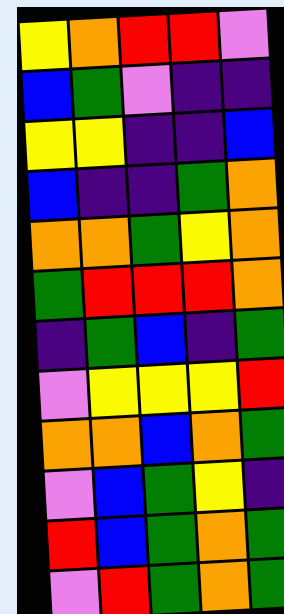[["yellow", "orange", "red", "red", "violet"], ["blue", "green", "violet", "indigo", "indigo"], ["yellow", "yellow", "indigo", "indigo", "blue"], ["blue", "indigo", "indigo", "green", "orange"], ["orange", "orange", "green", "yellow", "orange"], ["green", "red", "red", "red", "orange"], ["indigo", "green", "blue", "indigo", "green"], ["violet", "yellow", "yellow", "yellow", "red"], ["orange", "orange", "blue", "orange", "green"], ["violet", "blue", "green", "yellow", "indigo"], ["red", "blue", "green", "orange", "green"], ["violet", "red", "green", "orange", "green"]]